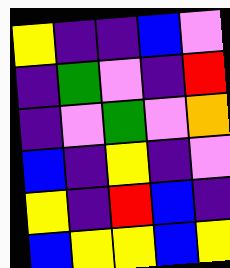[["yellow", "indigo", "indigo", "blue", "violet"], ["indigo", "green", "violet", "indigo", "red"], ["indigo", "violet", "green", "violet", "orange"], ["blue", "indigo", "yellow", "indigo", "violet"], ["yellow", "indigo", "red", "blue", "indigo"], ["blue", "yellow", "yellow", "blue", "yellow"]]